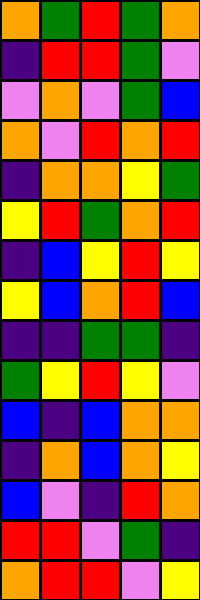[["orange", "green", "red", "green", "orange"], ["indigo", "red", "red", "green", "violet"], ["violet", "orange", "violet", "green", "blue"], ["orange", "violet", "red", "orange", "red"], ["indigo", "orange", "orange", "yellow", "green"], ["yellow", "red", "green", "orange", "red"], ["indigo", "blue", "yellow", "red", "yellow"], ["yellow", "blue", "orange", "red", "blue"], ["indigo", "indigo", "green", "green", "indigo"], ["green", "yellow", "red", "yellow", "violet"], ["blue", "indigo", "blue", "orange", "orange"], ["indigo", "orange", "blue", "orange", "yellow"], ["blue", "violet", "indigo", "red", "orange"], ["red", "red", "violet", "green", "indigo"], ["orange", "red", "red", "violet", "yellow"]]